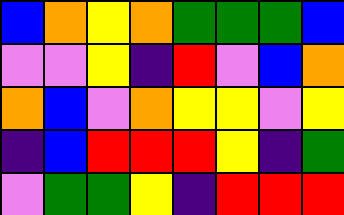[["blue", "orange", "yellow", "orange", "green", "green", "green", "blue"], ["violet", "violet", "yellow", "indigo", "red", "violet", "blue", "orange"], ["orange", "blue", "violet", "orange", "yellow", "yellow", "violet", "yellow"], ["indigo", "blue", "red", "red", "red", "yellow", "indigo", "green"], ["violet", "green", "green", "yellow", "indigo", "red", "red", "red"]]